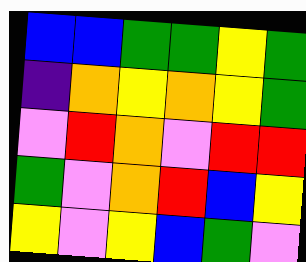[["blue", "blue", "green", "green", "yellow", "green"], ["indigo", "orange", "yellow", "orange", "yellow", "green"], ["violet", "red", "orange", "violet", "red", "red"], ["green", "violet", "orange", "red", "blue", "yellow"], ["yellow", "violet", "yellow", "blue", "green", "violet"]]